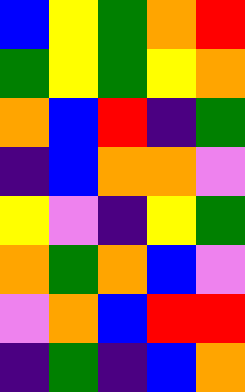[["blue", "yellow", "green", "orange", "red"], ["green", "yellow", "green", "yellow", "orange"], ["orange", "blue", "red", "indigo", "green"], ["indigo", "blue", "orange", "orange", "violet"], ["yellow", "violet", "indigo", "yellow", "green"], ["orange", "green", "orange", "blue", "violet"], ["violet", "orange", "blue", "red", "red"], ["indigo", "green", "indigo", "blue", "orange"]]